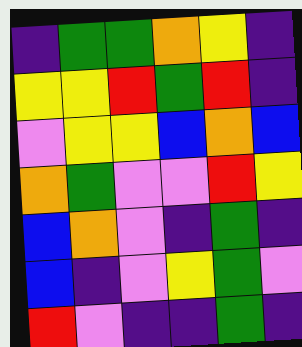[["indigo", "green", "green", "orange", "yellow", "indigo"], ["yellow", "yellow", "red", "green", "red", "indigo"], ["violet", "yellow", "yellow", "blue", "orange", "blue"], ["orange", "green", "violet", "violet", "red", "yellow"], ["blue", "orange", "violet", "indigo", "green", "indigo"], ["blue", "indigo", "violet", "yellow", "green", "violet"], ["red", "violet", "indigo", "indigo", "green", "indigo"]]